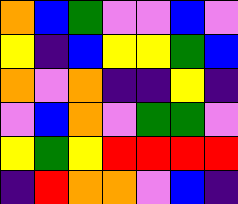[["orange", "blue", "green", "violet", "violet", "blue", "violet"], ["yellow", "indigo", "blue", "yellow", "yellow", "green", "blue"], ["orange", "violet", "orange", "indigo", "indigo", "yellow", "indigo"], ["violet", "blue", "orange", "violet", "green", "green", "violet"], ["yellow", "green", "yellow", "red", "red", "red", "red"], ["indigo", "red", "orange", "orange", "violet", "blue", "indigo"]]